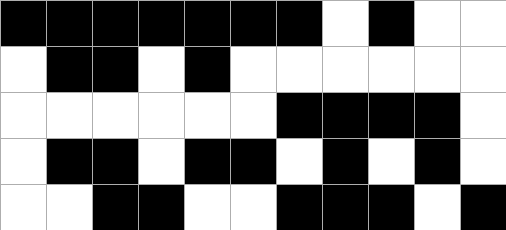[["black", "black", "black", "black", "black", "black", "black", "white", "black", "white", "white"], ["white", "black", "black", "white", "black", "white", "white", "white", "white", "white", "white"], ["white", "white", "white", "white", "white", "white", "black", "black", "black", "black", "white"], ["white", "black", "black", "white", "black", "black", "white", "black", "white", "black", "white"], ["white", "white", "black", "black", "white", "white", "black", "black", "black", "white", "black"]]